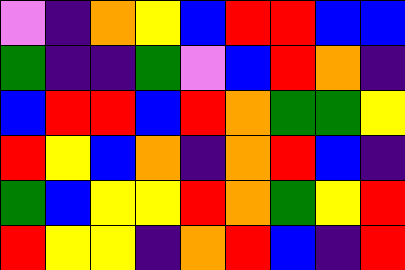[["violet", "indigo", "orange", "yellow", "blue", "red", "red", "blue", "blue"], ["green", "indigo", "indigo", "green", "violet", "blue", "red", "orange", "indigo"], ["blue", "red", "red", "blue", "red", "orange", "green", "green", "yellow"], ["red", "yellow", "blue", "orange", "indigo", "orange", "red", "blue", "indigo"], ["green", "blue", "yellow", "yellow", "red", "orange", "green", "yellow", "red"], ["red", "yellow", "yellow", "indigo", "orange", "red", "blue", "indigo", "red"]]